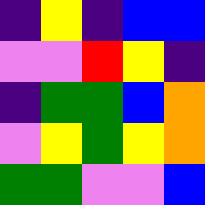[["indigo", "yellow", "indigo", "blue", "blue"], ["violet", "violet", "red", "yellow", "indigo"], ["indigo", "green", "green", "blue", "orange"], ["violet", "yellow", "green", "yellow", "orange"], ["green", "green", "violet", "violet", "blue"]]